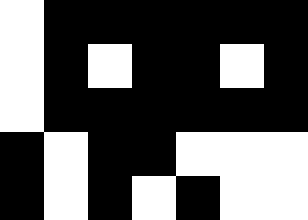[["white", "black", "black", "black", "black", "black", "black"], ["white", "black", "white", "black", "black", "white", "black"], ["white", "black", "black", "black", "black", "black", "black"], ["black", "white", "black", "black", "white", "white", "white"], ["black", "white", "black", "white", "black", "white", "white"]]